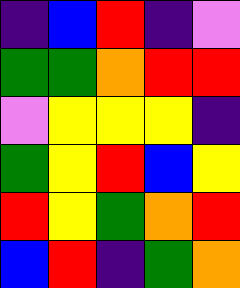[["indigo", "blue", "red", "indigo", "violet"], ["green", "green", "orange", "red", "red"], ["violet", "yellow", "yellow", "yellow", "indigo"], ["green", "yellow", "red", "blue", "yellow"], ["red", "yellow", "green", "orange", "red"], ["blue", "red", "indigo", "green", "orange"]]